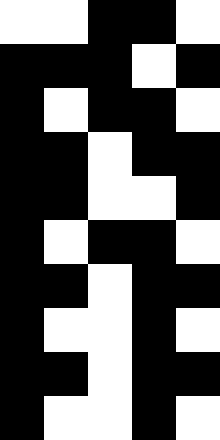[["white", "white", "black", "black", "white"], ["black", "black", "black", "white", "black"], ["black", "white", "black", "black", "white"], ["black", "black", "white", "black", "black"], ["black", "black", "white", "white", "black"], ["black", "white", "black", "black", "white"], ["black", "black", "white", "black", "black"], ["black", "white", "white", "black", "white"], ["black", "black", "white", "black", "black"], ["black", "white", "white", "black", "white"]]